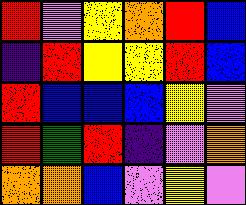[["red", "violet", "yellow", "orange", "red", "blue"], ["indigo", "red", "yellow", "yellow", "red", "blue"], ["red", "blue", "blue", "blue", "yellow", "violet"], ["red", "green", "red", "indigo", "violet", "orange"], ["orange", "orange", "blue", "violet", "yellow", "violet"]]